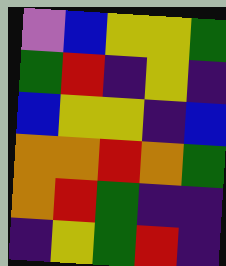[["violet", "blue", "yellow", "yellow", "green"], ["green", "red", "indigo", "yellow", "indigo"], ["blue", "yellow", "yellow", "indigo", "blue"], ["orange", "orange", "red", "orange", "green"], ["orange", "red", "green", "indigo", "indigo"], ["indigo", "yellow", "green", "red", "indigo"]]